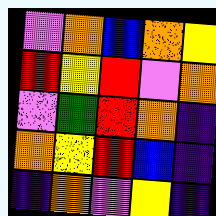[["violet", "orange", "blue", "orange", "yellow"], ["red", "yellow", "red", "violet", "orange"], ["violet", "green", "red", "orange", "indigo"], ["orange", "yellow", "red", "blue", "indigo"], ["indigo", "orange", "violet", "yellow", "indigo"]]